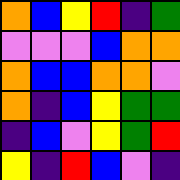[["orange", "blue", "yellow", "red", "indigo", "green"], ["violet", "violet", "violet", "blue", "orange", "orange"], ["orange", "blue", "blue", "orange", "orange", "violet"], ["orange", "indigo", "blue", "yellow", "green", "green"], ["indigo", "blue", "violet", "yellow", "green", "red"], ["yellow", "indigo", "red", "blue", "violet", "indigo"]]